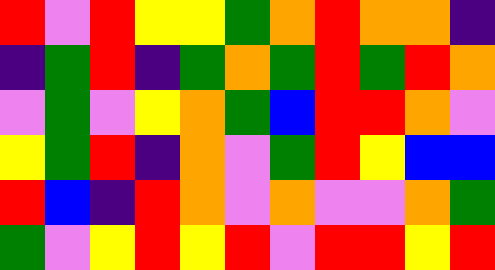[["red", "violet", "red", "yellow", "yellow", "green", "orange", "red", "orange", "orange", "indigo"], ["indigo", "green", "red", "indigo", "green", "orange", "green", "red", "green", "red", "orange"], ["violet", "green", "violet", "yellow", "orange", "green", "blue", "red", "red", "orange", "violet"], ["yellow", "green", "red", "indigo", "orange", "violet", "green", "red", "yellow", "blue", "blue"], ["red", "blue", "indigo", "red", "orange", "violet", "orange", "violet", "violet", "orange", "green"], ["green", "violet", "yellow", "red", "yellow", "red", "violet", "red", "red", "yellow", "red"]]